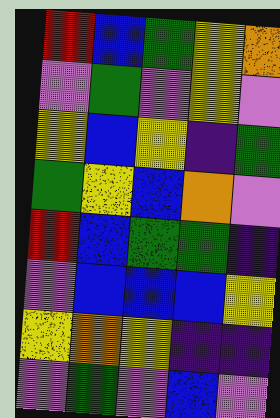[["red", "blue", "green", "yellow", "orange"], ["violet", "green", "violet", "yellow", "violet"], ["yellow", "blue", "yellow", "indigo", "green"], ["green", "yellow", "blue", "orange", "violet"], ["red", "blue", "green", "green", "indigo"], ["violet", "blue", "blue", "blue", "yellow"], ["yellow", "orange", "yellow", "indigo", "indigo"], ["violet", "green", "violet", "blue", "violet"]]